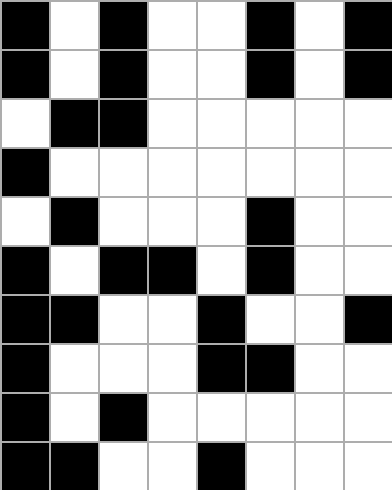[["black", "white", "black", "white", "white", "black", "white", "black"], ["black", "white", "black", "white", "white", "black", "white", "black"], ["white", "black", "black", "white", "white", "white", "white", "white"], ["black", "white", "white", "white", "white", "white", "white", "white"], ["white", "black", "white", "white", "white", "black", "white", "white"], ["black", "white", "black", "black", "white", "black", "white", "white"], ["black", "black", "white", "white", "black", "white", "white", "black"], ["black", "white", "white", "white", "black", "black", "white", "white"], ["black", "white", "black", "white", "white", "white", "white", "white"], ["black", "black", "white", "white", "black", "white", "white", "white"]]